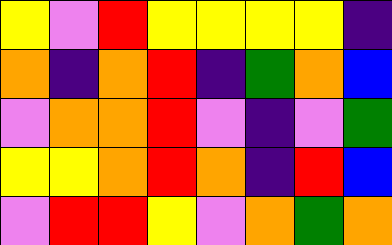[["yellow", "violet", "red", "yellow", "yellow", "yellow", "yellow", "indigo"], ["orange", "indigo", "orange", "red", "indigo", "green", "orange", "blue"], ["violet", "orange", "orange", "red", "violet", "indigo", "violet", "green"], ["yellow", "yellow", "orange", "red", "orange", "indigo", "red", "blue"], ["violet", "red", "red", "yellow", "violet", "orange", "green", "orange"]]